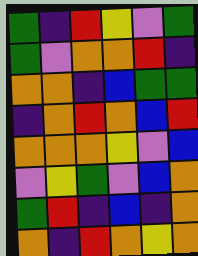[["green", "indigo", "red", "yellow", "violet", "green"], ["green", "violet", "orange", "orange", "red", "indigo"], ["orange", "orange", "indigo", "blue", "green", "green"], ["indigo", "orange", "red", "orange", "blue", "red"], ["orange", "orange", "orange", "yellow", "violet", "blue"], ["violet", "yellow", "green", "violet", "blue", "orange"], ["green", "red", "indigo", "blue", "indigo", "orange"], ["orange", "indigo", "red", "orange", "yellow", "orange"]]